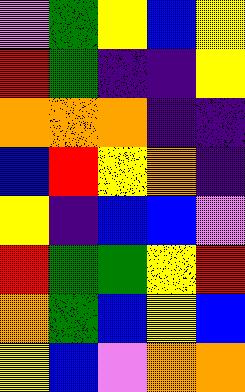[["violet", "green", "yellow", "blue", "yellow"], ["red", "green", "indigo", "indigo", "yellow"], ["orange", "orange", "orange", "indigo", "indigo"], ["blue", "red", "yellow", "orange", "indigo"], ["yellow", "indigo", "blue", "blue", "violet"], ["red", "green", "green", "yellow", "red"], ["orange", "green", "blue", "yellow", "blue"], ["yellow", "blue", "violet", "orange", "orange"]]